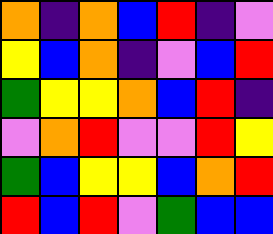[["orange", "indigo", "orange", "blue", "red", "indigo", "violet"], ["yellow", "blue", "orange", "indigo", "violet", "blue", "red"], ["green", "yellow", "yellow", "orange", "blue", "red", "indigo"], ["violet", "orange", "red", "violet", "violet", "red", "yellow"], ["green", "blue", "yellow", "yellow", "blue", "orange", "red"], ["red", "blue", "red", "violet", "green", "blue", "blue"]]